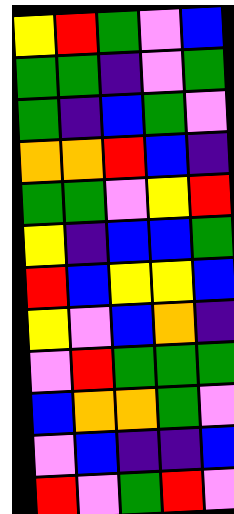[["yellow", "red", "green", "violet", "blue"], ["green", "green", "indigo", "violet", "green"], ["green", "indigo", "blue", "green", "violet"], ["orange", "orange", "red", "blue", "indigo"], ["green", "green", "violet", "yellow", "red"], ["yellow", "indigo", "blue", "blue", "green"], ["red", "blue", "yellow", "yellow", "blue"], ["yellow", "violet", "blue", "orange", "indigo"], ["violet", "red", "green", "green", "green"], ["blue", "orange", "orange", "green", "violet"], ["violet", "blue", "indigo", "indigo", "blue"], ["red", "violet", "green", "red", "violet"]]